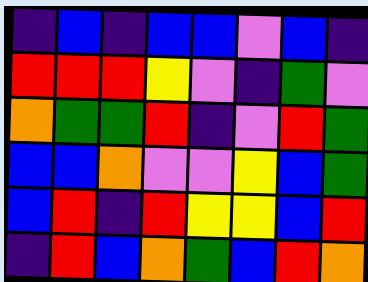[["indigo", "blue", "indigo", "blue", "blue", "violet", "blue", "indigo"], ["red", "red", "red", "yellow", "violet", "indigo", "green", "violet"], ["orange", "green", "green", "red", "indigo", "violet", "red", "green"], ["blue", "blue", "orange", "violet", "violet", "yellow", "blue", "green"], ["blue", "red", "indigo", "red", "yellow", "yellow", "blue", "red"], ["indigo", "red", "blue", "orange", "green", "blue", "red", "orange"]]